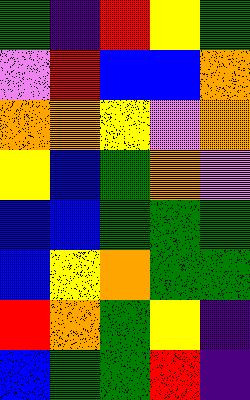[["green", "indigo", "red", "yellow", "green"], ["violet", "red", "blue", "blue", "orange"], ["orange", "orange", "yellow", "violet", "orange"], ["yellow", "blue", "green", "orange", "violet"], ["blue", "blue", "green", "green", "green"], ["blue", "yellow", "orange", "green", "green"], ["red", "orange", "green", "yellow", "indigo"], ["blue", "green", "green", "red", "indigo"]]